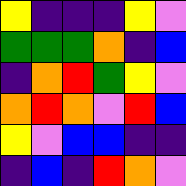[["yellow", "indigo", "indigo", "indigo", "yellow", "violet"], ["green", "green", "green", "orange", "indigo", "blue"], ["indigo", "orange", "red", "green", "yellow", "violet"], ["orange", "red", "orange", "violet", "red", "blue"], ["yellow", "violet", "blue", "blue", "indigo", "indigo"], ["indigo", "blue", "indigo", "red", "orange", "violet"]]